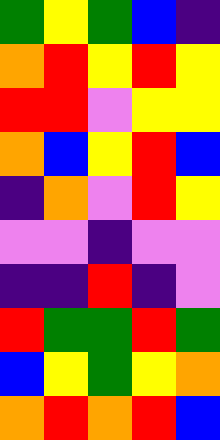[["green", "yellow", "green", "blue", "indigo"], ["orange", "red", "yellow", "red", "yellow"], ["red", "red", "violet", "yellow", "yellow"], ["orange", "blue", "yellow", "red", "blue"], ["indigo", "orange", "violet", "red", "yellow"], ["violet", "violet", "indigo", "violet", "violet"], ["indigo", "indigo", "red", "indigo", "violet"], ["red", "green", "green", "red", "green"], ["blue", "yellow", "green", "yellow", "orange"], ["orange", "red", "orange", "red", "blue"]]